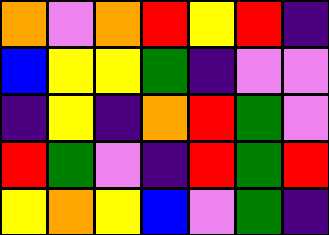[["orange", "violet", "orange", "red", "yellow", "red", "indigo"], ["blue", "yellow", "yellow", "green", "indigo", "violet", "violet"], ["indigo", "yellow", "indigo", "orange", "red", "green", "violet"], ["red", "green", "violet", "indigo", "red", "green", "red"], ["yellow", "orange", "yellow", "blue", "violet", "green", "indigo"]]